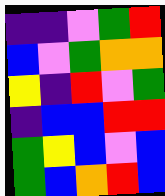[["indigo", "indigo", "violet", "green", "red"], ["blue", "violet", "green", "orange", "orange"], ["yellow", "indigo", "red", "violet", "green"], ["indigo", "blue", "blue", "red", "red"], ["green", "yellow", "blue", "violet", "blue"], ["green", "blue", "orange", "red", "blue"]]